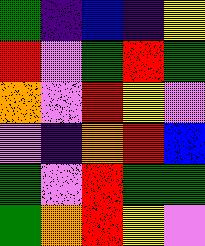[["green", "indigo", "blue", "indigo", "yellow"], ["red", "violet", "green", "red", "green"], ["orange", "violet", "red", "yellow", "violet"], ["violet", "indigo", "orange", "red", "blue"], ["green", "violet", "red", "green", "green"], ["green", "orange", "red", "yellow", "violet"]]